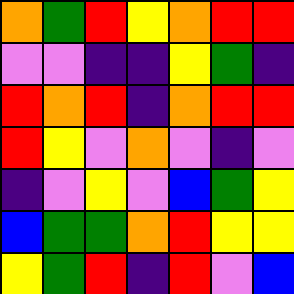[["orange", "green", "red", "yellow", "orange", "red", "red"], ["violet", "violet", "indigo", "indigo", "yellow", "green", "indigo"], ["red", "orange", "red", "indigo", "orange", "red", "red"], ["red", "yellow", "violet", "orange", "violet", "indigo", "violet"], ["indigo", "violet", "yellow", "violet", "blue", "green", "yellow"], ["blue", "green", "green", "orange", "red", "yellow", "yellow"], ["yellow", "green", "red", "indigo", "red", "violet", "blue"]]